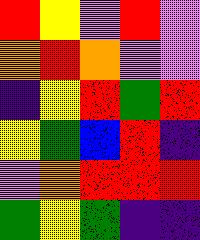[["red", "yellow", "violet", "red", "violet"], ["orange", "red", "orange", "violet", "violet"], ["indigo", "yellow", "red", "green", "red"], ["yellow", "green", "blue", "red", "indigo"], ["violet", "orange", "red", "red", "red"], ["green", "yellow", "green", "indigo", "indigo"]]